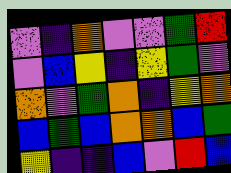[["violet", "indigo", "orange", "violet", "violet", "green", "red"], ["violet", "blue", "yellow", "indigo", "yellow", "green", "violet"], ["orange", "violet", "green", "orange", "indigo", "yellow", "orange"], ["blue", "green", "blue", "orange", "orange", "blue", "green"], ["yellow", "indigo", "indigo", "blue", "violet", "red", "blue"]]